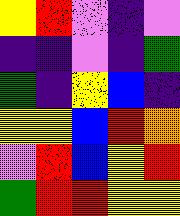[["yellow", "red", "violet", "indigo", "violet"], ["indigo", "indigo", "violet", "indigo", "green"], ["green", "indigo", "yellow", "blue", "indigo"], ["yellow", "yellow", "blue", "red", "orange"], ["violet", "red", "blue", "yellow", "red"], ["green", "red", "red", "yellow", "yellow"]]